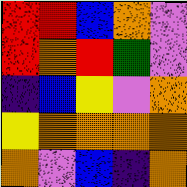[["red", "red", "blue", "orange", "violet"], ["red", "orange", "red", "green", "violet"], ["indigo", "blue", "yellow", "violet", "orange"], ["yellow", "orange", "orange", "orange", "orange"], ["orange", "violet", "blue", "indigo", "orange"]]